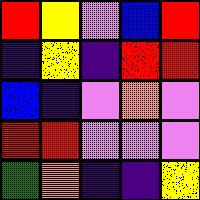[["red", "yellow", "violet", "blue", "red"], ["indigo", "yellow", "indigo", "red", "red"], ["blue", "indigo", "violet", "orange", "violet"], ["red", "red", "violet", "violet", "violet"], ["green", "orange", "indigo", "indigo", "yellow"]]